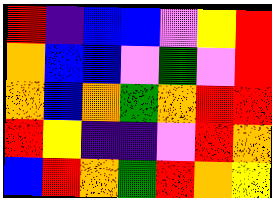[["red", "indigo", "blue", "blue", "violet", "yellow", "red"], ["orange", "blue", "blue", "violet", "green", "violet", "red"], ["orange", "blue", "orange", "green", "orange", "red", "red"], ["red", "yellow", "indigo", "indigo", "violet", "red", "orange"], ["blue", "red", "orange", "green", "red", "orange", "yellow"]]